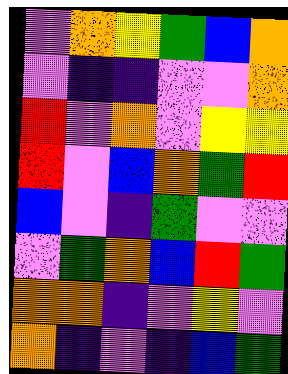[["violet", "orange", "yellow", "green", "blue", "orange"], ["violet", "indigo", "indigo", "violet", "violet", "orange"], ["red", "violet", "orange", "violet", "yellow", "yellow"], ["red", "violet", "blue", "orange", "green", "red"], ["blue", "violet", "indigo", "green", "violet", "violet"], ["violet", "green", "orange", "blue", "red", "green"], ["orange", "orange", "indigo", "violet", "yellow", "violet"], ["orange", "indigo", "violet", "indigo", "blue", "green"]]